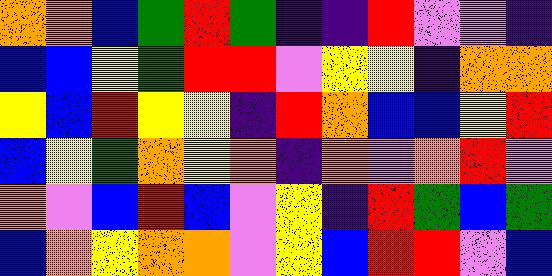[["orange", "orange", "blue", "green", "red", "green", "indigo", "indigo", "red", "violet", "violet", "indigo"], ["blue", "blue", "yellow", "green", "red", "red", "violet", "yellow", "yellow", "indigo", "orange", "orange"], ["yellow", "blue", "red", "yellow", "yellow", "indigo", "red", "orange", "blue", "blue", "yellow", "red"], ["blue", "yellow", "green", "orange", "yellow", "orange", "indigo", "orange", "violet", "orange", "red", "violet"], ["orange", "violet", "blue", "red", "blue", "violet", "yellow", "indigo", "red", "green", "blue", "green"], ["blue", "orange", "yellow", "orange", "orange", "violet", "yellow", "blue", "red", "red", "violet", "blue"]]